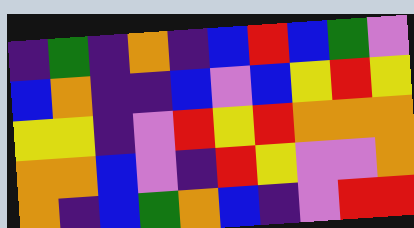[["indigo", "green", "indigo", "orange", "indigo", "blue", "red", "blue", "green", "violet"], ["blue", "orange", "indigo", "indigo", "blue", "violet", "blue", "yellow", "red", "yellow"], ["yellow", "yellow", "indigo", "violet", "red", "yellow", "red", "orange", "orange", "orange"], ["orange", "orange", "blue", "violet", "indigo", "red", "yellow", "violet", "violet", "orange"], ["orange", "indigo", "blue", "green", "orange", "blue", "indigo", "violet", "red", "red"]]